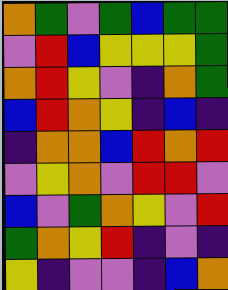[["orange", "green", "violet", "green", "blue", "green", "green"], ["violet", "red", "blue", "yellow", "yellow", "yellow", "green"], ["orange", "red", "yellow", "violet", "indigo", "orange", "green"], ["blue", "red", "orange", "yellow", "indigo", "blue", "indigo"], ["indigo", "orange", "orange", "blue", "red", "orange", "red"], ["violet", "yellow", "orange", "violet", "red", "red", "violet"], ["blue", "violet", "green", "orange", "yellow", "violet", "red"], ["green", "orange", "yellow", "red", "indigo", "violet", "indigo"], ["yellow", "indigo", "violet", "violet", "indigo", "blue", "orange"]]